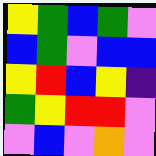[["yellow", "green", "blue", "green", "violet"], ["blue", "green", "violet", "blue", "blue"], ["yellow", "red", "blue", "yellow", "indigo"], ["green", "yellow", "red", "red", "violet"], ["violet", "blue", "violet", "orange", "violet"]]